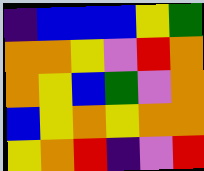[["indigo", "blue", "blue", "blue", "yellow", "green"], ["orange", "orange", "yellow", "violet", "red", "orange"], ["orange", "yellow", "blue", "green", "violet", "orange"], ["blue", "yellow", "orange", "yellow", "orange", "orange"], ["yellow", "orange", "red", "indigo", "violet", "red"]]